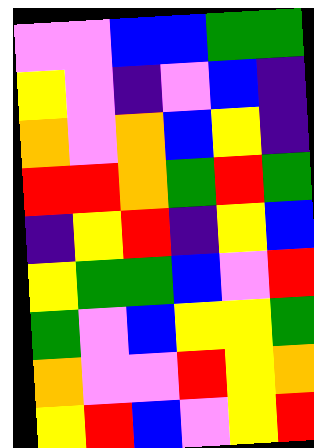[["violet", "violet", "blue", "blue", "green", "green"], ["yellow", "violet", "indigo", "violet", "blue", "indigo"], ["orange", "violet", "orange", "blue", "yellow", "indigo"], ["red", "red", "orange", "green", "red", "green"], ["indigo", "yellow", "red", "indigo", "yellow", "blue"], ["yellow", "green", "green", "blue", "violet", "red"], ["green", "violet", "blue", "yellow", "yellow", "green"], ["orange", "violet", "violet", "red", "yellow", "orange"], ["yellow", "red", "blue", "violet", "yellow", "red"]]